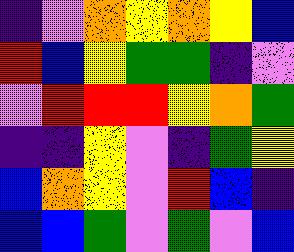[["indigo", "violet", "orange", "yellow", "orange", "yellow", "blue"], ["red", "blue", "yellow", "green", "green", "indigo", "violet"], ["violet", "red", "red", "red", "yellow", "orange", "green"], ["indigo", "indigo", "yellow", "violet", "indigo", "green", "yellow"], ["blue", "orange", "yellow", "violet", "red", "blue", "indigo"], ["blue", "blue", "green", "violet", "green", "violet", "blue"]]